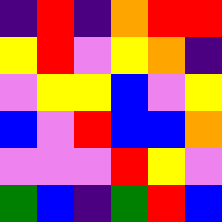[["indigo", "red", "indigo", "orange", "red", "red"], ["yellow", "red", "violet", "yellow", "orange", "indigo"], ["violet", "yellow", "yellow", "blue", "violet", "yellow"], ["blue", "violet", "red", "blue", "blue", "orange"], ["violet", "violet", "violet", "red", "yellow", "violet"], ["green", "blue", "indigo", "green", "red", "blue"]]